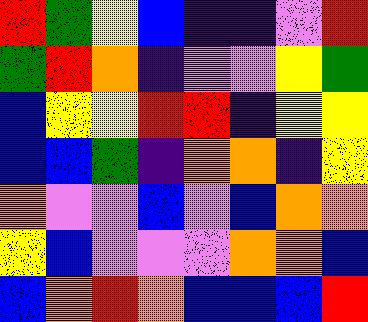[["red", "green", "yellow", "blue", "indigo", "indigo", "violet", "red"], ["green", "red", "orange", "indigo", "violet", "violet", "yellow", "green"], ["blue", "yellow", "yellow", "red", "red", "indigo", "yellow", "yellow"], ["blue", "blue", "green", "indigo", "orange", "orange", "indigo", "yellow"], ["orange", "violet", "violet", "blue", "violet", "blue", "orange", "orange"], ["yellow", "blue", "violet", "violet", "violet", "orange", "orange", "blue"], ["blue", "orange", "red", "orange", "blue", "blue", "blue", "red"]]